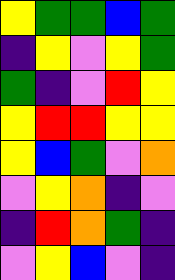[["yellow", "green", "green", "blue", "green"], ["indigo", "yellow", "violet", "yellow", "green"], ["green", "indigo", "violet", "red", "yellow"], ["yellow", "red", "red", "yellow", "yellow"], ["yellow", "blue", "green", "violet", "orange"], ["violet", "yellow", "orange", "indigo", "violet"], ["indigo", "red", "orange", "green", "indigo"], ["violet", "yellow", "blue", "violet", "indigo"]]